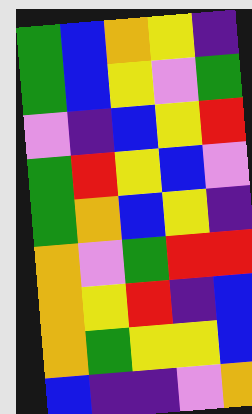[["green", "blue", "orange", "yellow", "indigo"], ["green", "blue", "yellow", "violet", "green"], ["violet", "indigo", "blue", "yellow", "red"], ["green", "red", "yellow", "blue", "violet"], ["green", "orange", "blue", "yellow", "indigo"], ["orange", "violet", "green", "red", "red"], ["orange", "yellow", "red", "indigo", "blue"], ["orange", "green", "yellow", "yellow", "blue"], ["blue", "indigo", "indigo", "violet", "orange"]]